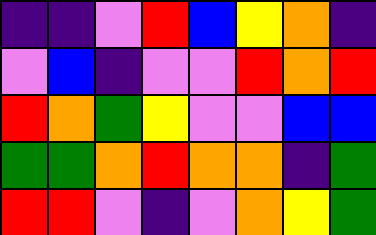[["indigo", "indigo", "violet", "red", "blue", "yellow", "orange", "indigo"], ["violet", "blue", "indigo", "violet", "violet", "red", "orange", "red"], ["red", "orange", "green", "yellow", "violet", "violet", "blue", "blue"], ["green", "green", "orange", "red", "orange", "orange", "indigo", "green"], ["red", "red", "violet", "indigo", "violet", "orange", "yellow", "green"]]